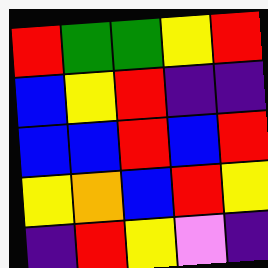[["red", "green", "green", "yellow", "red"], ["blue", "yellow", "red", "indigo", "indigo"], ["blue", "blue", "red", "blue", "red"], ["yellow", "orange", "blue", "red", "yellow"], ["indigo", "red", "yellow", "violet", "indigo"]]